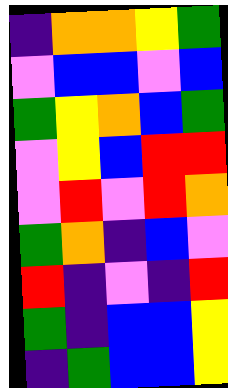[["indigo", "orange", "orange", "yellow", "green"], ["violet", "blue", "blue", "violet", "blue"], ["green", "yellow", "orange", "blue", "green"], ["violet", "yellow", "blue", "red", "red"], ["violet", "red", "violet", "red", "orange"], ["green", "orange", "indigo", "blue", "violet"], ["red", "indigo", "violet", "indigo", "red"], ["green", "indigo", "blue", "blue", "yellow"], ["indigo", "green", "blue", "blue", "yellow"]]